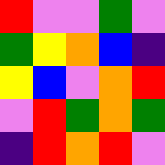[["red", "violet", "violet", "green", "violet"], ["green", "yellow", "orange", "blue", "indigo"], ["yellow", "blue", "violet", "orange", "red"], ["violet", "red", "green", "orange", "green"], ["indigo", "red", "orange", "red", "violet"]]